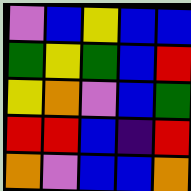[["violet", "blue", "yellow", "blue", "blue"], ["green", "yellow", "green", "blue", "red"], ["yellow", "orange", "violet", "blue", "green"], ["red", "red", "blue", "indigo", "red"], ["orange", "violet", "blue", "blue", "orange"]]